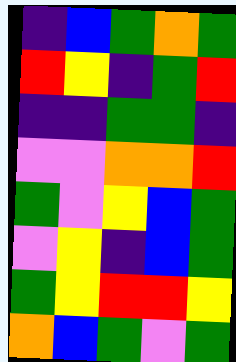[["indigo", "blue", "green", "orange", "green"], ["red", "yellow", "indigo", "green", "red"], ["indigo", "indigo", "green", "green", "indigo"], ["violet", "violet", "orange", "orange", "red"], ["green", "violet", "yellow", "blue", "green"], ["violet", "yellow", "indigo", "blue", "green"], ["green", "yellow", "red", "red", "yellow"], ["orange", "blue", "green", "violet", "green"]]